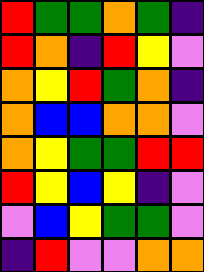[["red", "green", "green", "orange", "green", "indigo"], ["red", "orange", "indigo", "red", "yellow", "violet"], ["orange", "yellow", "red", "green", "orange", "indigo"], ["orange", "blue", "blue", "orange", "orange", "violet"], ["orange", "yellow", "green", "green", "red", "red"], ["red", "yellow", "blue", "yellow", "indigo", "violet"], ["violet", "blue", "yellow", "green", "green", "violet"], ["indigo", "red", "violet", "violet", "orange", "orange"]]